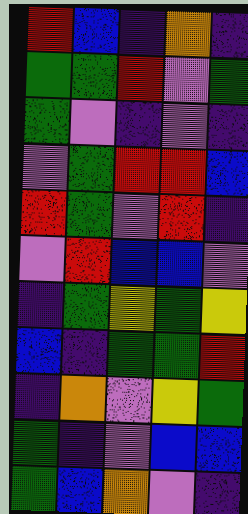[["red", "blue", "indigo", "orange", "indigo"], ["green", "green", "red", "violet", "green"], ["green", "violet", "indigo", "violet", "indigo"], ["violet", "green", "red", "red", "blue"], ["red", "green", "violet", "red", "indigo"], ["violet", "red", "blue", "blue", "violet"], ["indigo", "green", "yellow", "green", "yellow"], ["blue", "indigo", "green", "green", "red"], ["indigo", "orange", "violet", "yellow", "green"], ["green", "indigo", "violet", "blue", "blue"], ["green", "blue", "orange", "violet", "indigo"]]